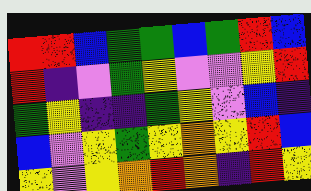[["red", "red", "blue", "green", "green", "blue", "green", "red", "blue"], ["red", "indigo", "violet", "green", "yellow", "violet", "violet", "yellow", "red"], ["green", "yellow", "indigo", "indigo", "green", "yellow", "violet", "blue", "indigo"], ["blue", "violet", "yellow", "green", "yellow", "orange", "yellow", "red", "blue"], ["yellow", "violet", "yellow", "orange", "red", "orange", "indigo", "red", "yellow"]]